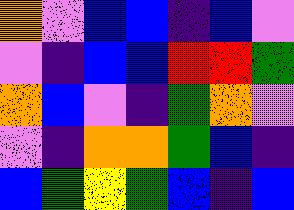[["orange", "violet", "blue", "blue", "indigo", "blue", "violet"], ["violet", "indigo", "blue", "blue", "red", "red", "green"], ["orange", "blue", "violet", "indigo", "green", "orange", "violet"], ["violet", "indigo", "orange", "orange", "green", "blue", "indigo"], ["blue", "green", "yellow", "green", "blue", "indigo", "blue"]]